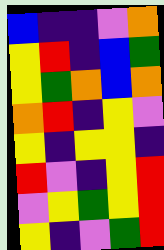[["blue", "indigo", "indigo", "violet", "orange"], ["yellow", "red", "indigo", "blue", "green"], ["yellow", "green", "orange", "blue", "orange"], ["orange", "red", "indigo", "yellow", "violet"], ["yellow", "indigo", "yellow", "yellow", "indigo"], ["red", "violet", "indigo", "yellow", "red"], ["violet", "yellow", "green", "yellow", "red"], ["yellow", "indigo", "violet", "green", "red"]]